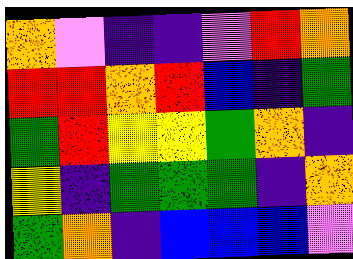[["orange", "violet", "indigo", "indigo", "violet", "red", "orange"], ["red", "red", "orange", "red", "blue", "indigo", "green"], ["green", "red", "yellow", "yellow", "green", "orange", "indigo"], ["yellow", "indigo", "green", "green", "green", "indigo", "orange"], ["green", "orange", "indigo", "blue", "blue", "blue", "violet"]]